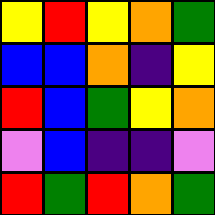[["yellow", "red", "yellow", "orange", "green"], ["blue", "blue", "orange", "indigo", "yellow"], ["red", "blue", "green", "yellow", "orange"], ["violet", "blue", "indigo", "indigo", "violet"], ["red", "green", "red", "orange", "green"]]